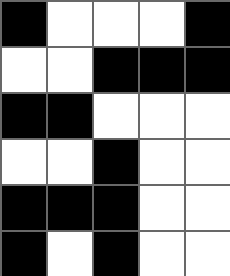[["black", "white", "white", "white", "black"], ["white", "white", "black", "black", "black"], ["black", "black", "white", "white", "white"], ["white", "white", "black", "white", "white"], ["black", "black", "black", "white", "white"], ["black", "white", "black", "white", "white"]]